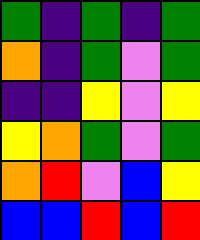[["green", "indigo", "green", "indigo", "green"], ["orange", "indigo", "green", "violet", "green"], ["indigo", "indigo", "yellow", "violet", "yellow"], ["yellow", "orange", "green", "violet", "green"], ["orange", "red", "violet", "blue", "yellow"], ["blue", "blue", "red", "blue", "red"]]